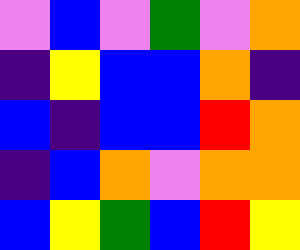[["violet", "blue", "violet", "green", "violet", "orange"], ["indigo", "yellow", "blue", "blue", "orange", "indigo"], ["blue", "indigo", "blue", "blue", "red", "orange"], ["indigo", "blue", "orange", "violet", "orange", "orange"], ["blue", "yellow", "green", "blue", "red", "yellow"]]